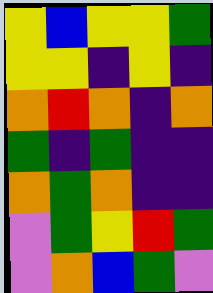[["yellow", "blue", "yellow", "yellow", "green"], ["yellow", "yellow", "indigo", "yellow", "indigo"], ["orange", "red", "orange", "indigo", "orange"], ["green", "indigo", "green", "indigo", "indigo"], ["orange", "green", "orange", "indigo", "indigo"], ["violet", "green", "yellow", "red", "green"], ["violet", "orange", "blue", "green", "violet"]]